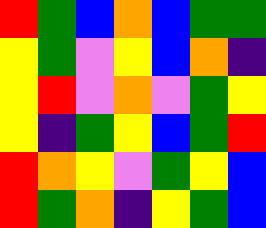[["red", "green", "blue", "orange", "blue", "green", "green"], ["yellow", "green", "violet", "yellow", "blue", "orange", "indigo"], ["yellow", "red", "violet", "orange", "violet", "green", "yellow"], ["yellow", "indigo", "green", "yellow", "blue", "green", "red"], ["red", "orange", "yellow", "violet", "green", "yellow", "blue"], ["red", "green", "orange", "indigo", "yellow", "green", "blue"]]